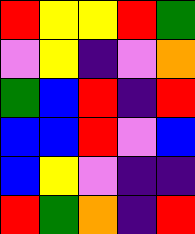[["red", "yellow", "yellow", "red", "green"], ["violet", "yellow", "indigo", "violet", "orange"], ["green", "blue", "red", "indigo", "red"], ["blue", "blue", "red", "violet", "blue"], ["blue", "yellow", "violet", "indigo", "indigo"], ["red", "green", "orange", "indigo", "red"]]